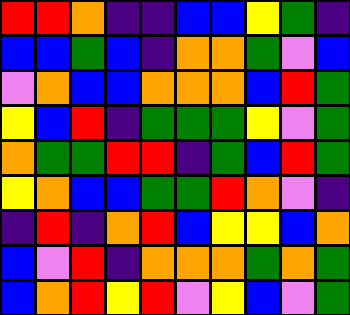[["red", "red", "orange", "indigo", "indigo", "blue", "blue", "yellow", "green", "indigo"], ["blue", "blue", "green", "blue", "indigo", "orange", "orange", "green", "violet", "blue"], ["violet", "orange", "blue", "blue", "orange", "orange", "orange", "blue", "red", "green"], ["yellow", "blue", "red", "indigo", "green", "green", "green", "yellow", "violet", "green"], ["orange", "green", "green", "red", "red", "indigo", "green", "blue", "red", "green"], ["yellow", "orange", "blue", "blue", "green", "green", "red", "orange", "violet", "indigo"], ["indigo", "red", "indigo", "orange", "red", "blue", "yellow", "yellow", "blue", "orange"], ["blue", "violet", "red", "indigo", "orange", "orange", "orange", "green", "orange", "green"], ["blue", "orange", "red", "yellow", "red", "violet", "yellow", "blue", "violet", "green"]]